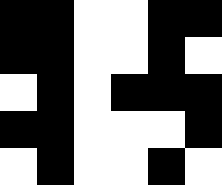[["black", "black", "white", "white", "black", "black"], ["black", "black", "white", "white", "black", "white"], ["white", "black", "white", "black", "black", "black"], ["black", "black", "white", "white", "white", "black"], ["white", "black", "white", "white", "black", "white"]]